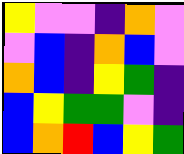[["yellow", "violet", "violet", "indigo", "orange", "violet"], ["violet", "blue", "indigo", "orange", "blue", "violet"], ["orange", "blue", "indigo", "yellow", "green", "indigo"], ["blue", "yellow", "green", "green", "violet", "indigo"], ["blue", "orange", "red", "blue", "yellow", "green"]]